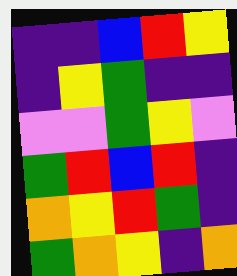[["indigo", "indigo", "blue", "red", "yellow"], ["indigo", "yellow", "green", "indigo", "indigo"], ["violet", "violet", "green", "yellow", "violet"], ["green", "red", "blue", "red", "indigo"], ["orange", "yellow", "red", "green", "indigo"], ["green", "orange", "yellow", "indigo", "orange"]]